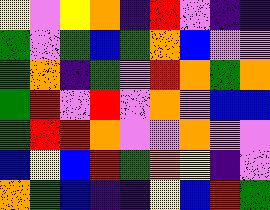[["yellow", "violet", "yellow", "orange", "indigo", "red", "violet", "indigo", "indigo"], ["green", "violet", "green", "blue", "green", "orange", "blue", "violet", "violet"], ["green", "orange", "indigo", "green", "violet", "red", "orange", "green", "orange"], ["green", "red", "violet", "red", "violet", "orange", "violet", "blue", "blue"], ["green", "red", "red", "orange", "violet", "violet", "orange", "violet", "violet"], ["blue", "yellow", "blue", "red", "green", "orange", "yellow", "indigo", "violet"], ["orange", "green", "blue", "indigo", "indigo", "yellow", "blue", "red", "green"]]